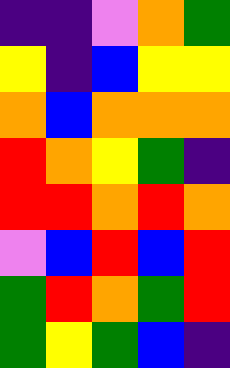[["indigo", "indigo", "violet", "orange", "green"], ["yellow", "indigo", "blue", "yellow", "yellow"], ["orange", "blue", "orange", "orange", "orange"], ["red", "orange", "yellow", "green", "indigo"], ["red", "red", "orange", "red", "orange"], ["violet", "blue", "red", "blue", "red"], ["green", "red", "orange", "green", "red"], ["green", "yellow", "green", "blue", "indigo"]]